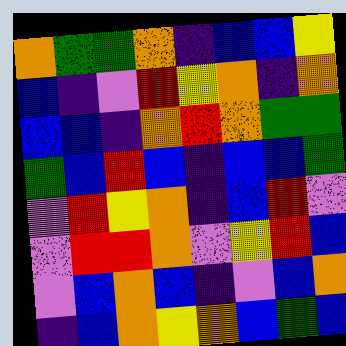[["orange", "green", "green", "orange", "indigo", "blue", "blue", "yellow"], ["blue", "indigo", "violet", "red", "yellow", "orange", "indigo", "orange"], ["blue", "blue", "indigo", "orange", "red", "orange", "green", "green"], ["green", "blue", "red", "blue", "indigo", "blue", "blue", "green"], ["violet", "red", "yellow", "orange", "indigo", "blue", "red", "violet"], ["violet", "red", "red", "orange", "violet", "yellow", "red", "blue"], ["violet", "blue", "orange", "blue", "indigo", "violet", "blue", "orange"], ["indigo", "blue", "orange", "yellow", "orange", "blue", "green", "blue"]]